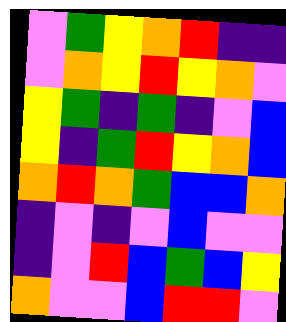[["violet", "green", "yellow", "orange", "red", "indigo", "indigo"], ["violet", "orange", "yellow", "red", "yellow", "orange", "violet"], ["yellow", "green", "indigo", "green", "indigo", "violet", "blue"], ["yellow", "indigo", "green", "red", "yellow", "orange", "blue"], ["orange", "red", "orange", "green", "blue", "blue", "orange"], ["indigo", "violet", "indigo", "violet", "blue", "violet", "violet"], ["indigo", "violet", "red", "blue", "green", "blue", "yellow"], ["orange", "violet", "violet", "blue", "red", "red", "violet"]]